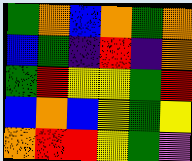[["green", "orange", "blue", "orange", "green", "orange"], ["blue", "green", "indigo", "red", "indigo", "orange"], ["green", "red", "yellow", "yellow", "green", "red"], ["blue", "orange", "blue", "yellow", "green", "yellow"], ["orange", "red", "red", "yellow", "green", "violet"]]